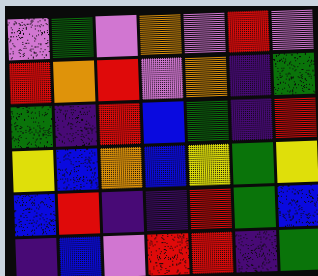[["violet", "green", "violet", "orange", "violet", "red", "violet"], ["red", "orange", "red", "violet", "orange", "indigo", "green"], ["green", "indigo", "red", "blue", "green", "indigo", "red"], ["yellow", "blue", "orange", "blue", "yellow", "green", "yellow"], ["blue", "red", "indigo", "indigo", "red", "green", "blue"], ["indigo", "blue", "violet", "red", "red", "indigo", "green"]]